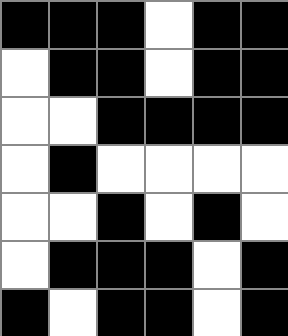[["black", "black", "black", "white", "black", "black"], ["white", "black", "black", "white", "black", "black"], ["white", "white", "black", "black", "black", "black"], ["white", "black", "white", "white", "white", "white"], ["white", "white", "black", "white", "black", "white"], ["white", "black", "black", "black", "white", "black"], ["black", "white", "black", "black", "white", "black"]]